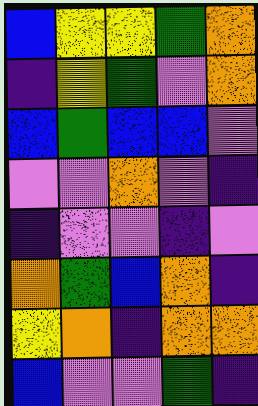[["blue", "yellow", "yellow", "green", "orange"], ["indigo", "yellow", "green", "violet", "orange"], ["blue", "green", "blue", "blue", "violet"], ["violet", "violet", "orange", "violet", "indigo"], ["indigo", "violet", "violet", "indigo", "violet"], ["orange", "green", "blue", "orange", "indigo"], ["yellow", "orange", "indigo", "orange", "orange"], ["blue", "violet", "violet", "green", "indigo"]]